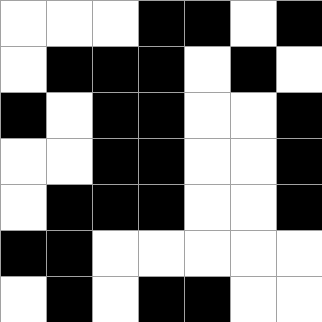[["white", "white", "white", "black", "black", "white", "black"], ["white", "black", "black", "black", "white", "black", "white"], ["black", "white", "black", "black", "white", "white", "black"], ["white", "white", "black", "black", "white", "white", "black"], ["white", "black", "black", "black", "white", "white", "black"], ["black", "black", "white", "white", "white", "white", "white"], ["white", "black", "white", "black", "black", "white", "white"]]